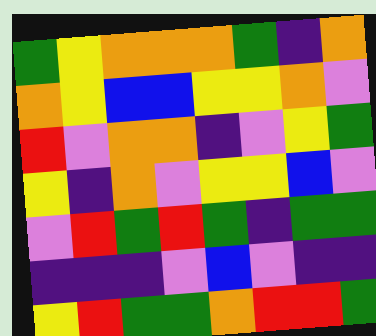[["green", "yellow", "orange", "orange", "orange", "green", "indigo", "orange"], ["orange", "yellow", "blue", "blue", "yellow", "yellow", "orange", "violet"], ["red", "violet", "orange", "orange", "indigo", "violet", "yellow", "green"], ["yellow", "indigo", "orange", "violet", "yellow", "yellow", "blue", "violet"], ["violet", "red", "green", "red", "green", "indigo", "green", "green"], ["indigo", "indigo", "indigo", "violet", "blue", "violet", "indigo", "indigo"], ["yellow", "red", "green", "green", "orange", "red", "red", "green"]]